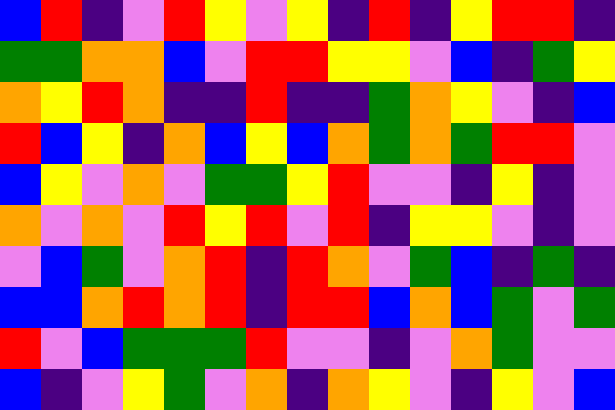[["blue", "red", "indigo", "violet", "red", "yellow", "violet", "yellow", "indigo", "red", "indigo", "yellow", "red", "red", "indigo"], ["green", "green", "orange", "orange", "blue", "violet", "red", "red", "yellow", "yellow", "violet", "blue", "indigo", "green", "yellow"], ["orange", "yellow", "red", "orange", "indigo", "indigo", "red", "indigo", "indigo", "green", "orange", "yellow", "violet", "indigo", "blue"], ["red", "blue", "yellow", "indigo", "orange", "blue", "yellow", "blue", "orange", "green", "orange", "green", "red", "red", "violet"], ["blue", "yellow", "violet", "orange", "violet", "green", "green", "yellow", "red", "violet", "violet", "indigo", "yellow", "indigo", "violet"], ["orange", "violet", "orange", "violet", "red", "yellow", "red", "violet", "red", "indigo", "yellow", "yellow", "violet", "indigo", "violet"], ["violet", "blue", "green", "violet", "orange", "red", "indigo", "red", "orange", "violet", "green", "blue", "indigo", "green", "indigo"], ["blue", "blue", "orange", "red", "orange", "red", "indigo", "red", "red", "blue", "orange", "blue", "green", "violet", "green"], ["red", "violet", "blue", "green", "green", "green", "red", "violet", "violet", "indigo", "violet", "orange", "green", "violet", "violet"], ["blue", "indigo", "violet", "yellow", "green", "violet", "orange", "indigo", "orange", "yellow", "violet", "indigo", "yellow", "violet", "blue"]]